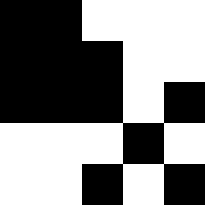[["black", "black", "white", "white", "white"], ["black", "black", "black", "white", "white"], ["black", "black", "black", "white", "black"], ["white", "white", "white", "black", "white"], ["white", "white", "black", "white", "black"]]